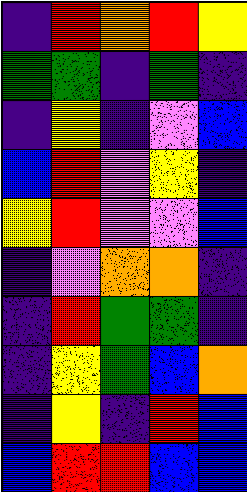[["indigo", "red", "orange", "red", "yellow"], ["green", "green", "indigo", "green", "indigo"], ["indigo", "yellow", "indigo", "violet", "blue"], ["blue", "red", "violet", "yellow", "indigo"], ["yellow", "red", "violet", "violet", "blue"], ["indigo", "violet", "orange", "orange", "indigo"], ["indigo", "red", "green", "green", "indigo"], ["indigo", "yellow", "green", "blue", "orange"], ["indigo", "yellow", "indigo", "red", "blue"], ["blue", "red", "red", "blue", "blue"]]